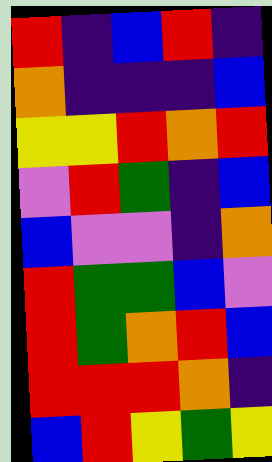[["red", "indigo", "blue", "red", "indigo"], ["orange", "indigo", "indigo", "indigo", "blue"], ["yellow", "yellow", "red", "orange", "red"], ["violet", "red", "green", "indigo", "blue"], ["blue", "violet", "violet", "indigo", "orange"], ["red", "green", "green", "blue", "violet"], ["red", "green", "orange", "red", "blue"], ["red", "red", "red", "orange", "indigo"], ["blue", "red", "yellow", "green", "yellow"]]